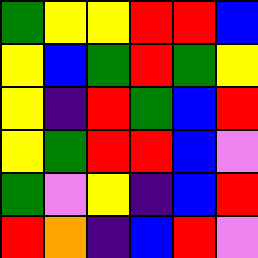[["green", "yellow", "yellow", "red", "red", "blue"], ["yellow", "blue", "green", "red", "green", "yellow"], ["yellow", "indigo", "red", "green", "blue", "red"], ["yellow", "green", "red", "red", "blue", "violet"], ["green", "violet", "yellow", "indigo", "blue", "red"], ["red", "orange", "indigo", "blue", "red", "violet"]]